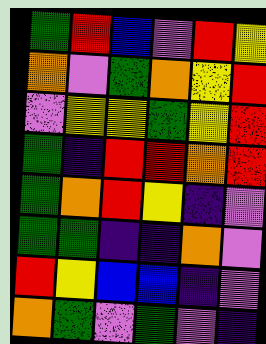[["green", "red", "blue", "violet", "red", "yellow"], ["orange", "violet", "green", "orange", "yellow", "red"], ["violet", "yellow", "yellow", "green", "yellow", "red"], ["green", "indigo", "red", "red", "orange", "red"], ["green", "orange", "red", "yellow", "indigo", "violet"], ["green", "green", "indigo", "indigo", "orange", "violet"], ["red", "yellow", "blue", "blue", "indigo", "violet"], ["orange", "green", "violet", "green", "violet", "indigo"]]